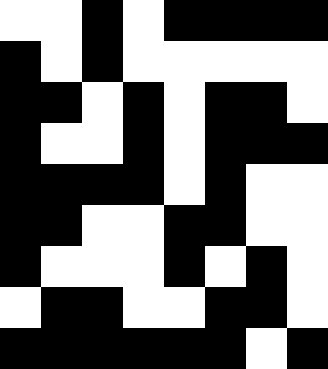[["white", "white", "black", "white", "black", "black", "black", "black"], ["black", "white", "black", "white", "white", "white", "white", "white"], ["black", "black", "white", "black", "white", "black", "black", "white"], ["black", "white", "white", "black", "white", "black", "black", "black"], ["black", "black", "black", "black", "white", "black", "white", "white"], ["black", "black", "white", "white", "black", "black", "white", "white"], ["black", "white", "white", "white", "black", "white", "black", "white"], ["white", "black", "black", "white", "white", "black", "black", "white"], ["black", "black", "black", "black", "black", "black", "white", "black"]]